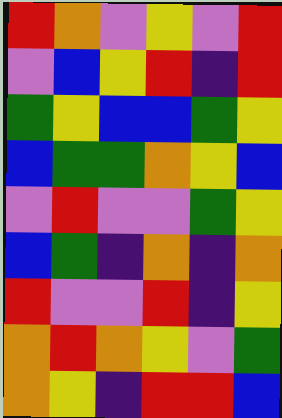[["red", "orange", "violet", "yellow", "violet", "red"], ["violet", "blue", "yellow", "red", "indigo", "red"], ["green", "yellow", "blue", "blue", "green", "yellow"], ["blue", "green", "green", "orange", "yellow", "blue"], ["violet", "red", "violet", "violet", "green", "yellow"], ["blue", "green", "indigo", "orange", "indigo", "orange"], ["red", "violet", "violet", "red", "indigo", "yellow"], ["orange", "red", "orange", "yellow", "violet", "green"], ["orange", "yellow", "indigo", "red", "red", "blue"]]